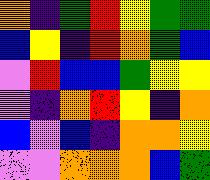[["orange", "indigo", "green", "red", "yellow", "green", "green"], ["blue", "yellow", "indigo", "red", "orange", "green", "blue"], ["violet", "red", "blue", "blue", "green", "yellow", "yellow"], ["violet", "indigo", "orange", "red", "yellow", "indigo", "orange"], ["blue", "violet", "blue", "indigo", "orange", "orange", "yellow"], ["violet", "violet", "orange", "orange", "orange", "blue", "green"]]